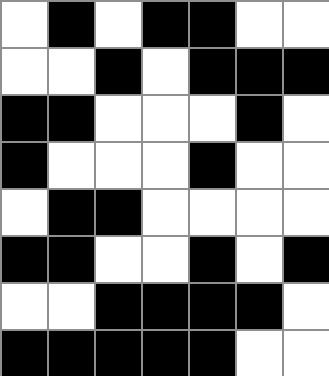[["white", "black", "white", "black", "black", "white", "white"], ["white", "white", "black", "white", "black", "black", "black"], ["black", "black", "white", "white", "white", "black", "white"], ["black", "white", "white", "white", "black", "white", "white"], ["white", "black", "black", "white", "white", "white", "white"], ["black", "black", "white", "white", "black", "white", "black"], ["white", "white", "black", "black", "black", "black", "white"], ["black", "black", "black", "black", "black", "white", "white"]]